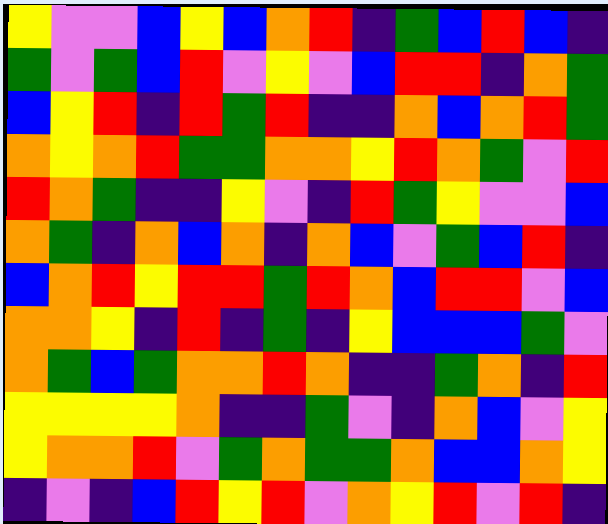[["yellow", "violet", "violet", "blue", "yellow", "blue", "orange", "red", "indigo", "green", "blue", "red", "blue", "indigo"], ["green", "violet", "green", "blue", "red", "violet", "yellow", "violet", "blue", "red", "red", "indigo", "orange", "green"], ["blue", "yellow", "red", "indigo", "red", "green", "red", "indigo", "indigo", "orange", "blue", "orange", "red", "green"], ["orange", "yellow", "orange", "red", "green", "green", "orange", "orange", "yellow", "red", "orange", "green", "violet", "red"], ["red", "orange", "green", "indigo", "indigo", "yellow", "violet", "indigo", "red", "green", "yellow", "violet", "violet", "blue"], ["orange", "green", "indigo", "orange", "blue", "orange", "indigo", "orange", "blue", "violet", "green", "blue", "red", "indigo"], ["blue", "orange", "red", "yellow", "red", "red", "green", "red", "orange", "blue", "red", "red", "violet", "blue"], ["orange", "orange", "yellow", "indigo", "red", "indigo", "green", "indigo", "yellow", "blue", "blue", "blue", "green", "violet"], ["orange", "green", "blue", "green", "orange", "orange", "red", "orange", "indigo", "indigo", "green", "orange", "indigo", "red"], ["yellow", "yellow", "yellow", "yellow", "orange", "indigo", "indigo", "green", "violet", "indigo", "orange", "blue", "violet", "yellow"], ["yellow", "orange", "orange", "red", "violet", "green", "orange", "green", "green", "orange", "blue", "blue", "orange", "yellow"], ["indigo", "violet", "indigo", "blue", "red", "yellow", "red", "violet", "orange", "yellow", "red", "violet", "red", "indigo"]]